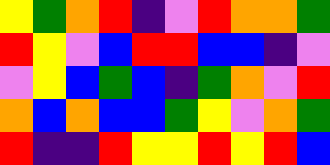[["yellow", "green", "orange", "red", "indigo", "violet", "red", "orange", "orange", "green"], ["red", "yellow", "violet", "blue", "red", "red", "blue", "blue", "indigo", "violet"], ["violet", "yellow", "blue", "green", "blue", "indigo", "green", "orange", "violet", "red"], ["orange", "blue", "orange", "blue", "blue", "green", "yellow", "violet", "orange", "green"], ["red", "indigo", "indigo", "red", "yellow", "yellow", "red", "yellow", "red", "blue"]]